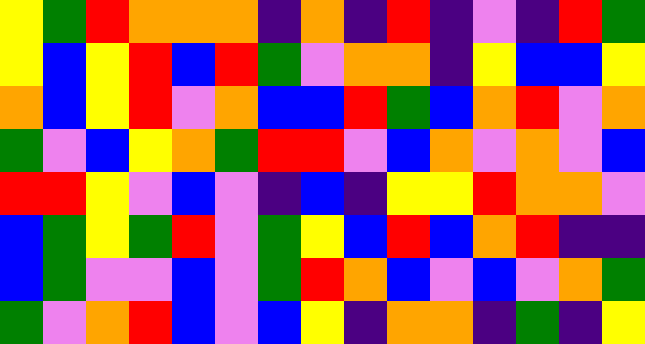[["yellow", "green", "red", "orange", "orange", "orange", "indigo", "orange", "indigo", "red", "indigo", "violet", "indigo", "red", "green"], ["yellow", "blue", "yellow", "red", "blue", "red", "green", "violet", "orange", "orange", "indigo", "yellow", "blue", "blue", "yellow"], ["orange", "blue", "yellow", "red", "violet", "orange", "blue", "blue", "red", "green", "blue", "orange", "red", "violet", "orange"], ["green", "violet", "blue", "yellow", "orange", "green", "red", "red", "violet", "blue", "orange", "violet", "orange", "violet", "blue"], ["red", "red", "yellow", "violet", "blue", "violet", "indigo", "blue", "indigo", "yellow", "yellow", "red", "orange", "orange", "violet"], ["blue", "green", "yellow", "green", "red", "violet", "green", "yellow", "blue", "red", "blue", "orange", "red", "indigo", "indigo"], ["blue", "green", "violet", "violet", "blue", "violet", "green", "red", "orange", "blue", "violet", "blue", "violet", "orange", "green"], ["green", "violet", "orange", "red", "blue", "violet", "blue", "yellow", "indigo", "orange", "orange", "indigo", "green", "indigo", "yellow"]]